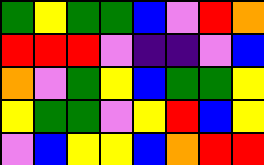[["green", "yellow", "green", "green", "blue", "violet", "red", "orange"], ["red", "red", "red", "violet", "indigo", "indigo", "violet", "blue"], ["orange", "violet", "green", "yellow", "blue", "green", "green", "yellow"], ["yellow", "green", "green", "violet", "yellow", "red", "blue", "yellow"], ["violet", "blue", "yellow", "yellow", "blue", "orange", "red", "red"]]